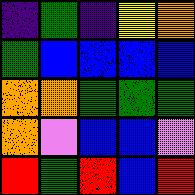[["indigo", "green", "indigo", "yellow", "orange"], ["green", "blue", "blue", "blue", "blue"], ["orange", "orange", "green", "green", "green"], ["orange", "violet", "blue", "blue", "violet"], ["red", "green", "red", "blue", "red"]]